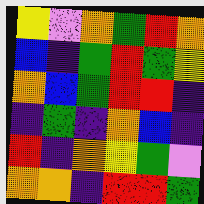[["yellow", "violet", "orange", "green", "red", "orange"], ["blue", "indigo", "green", "red", "green", "yellow"], ["orange", "blue", "green", "red", "red", "indigo"], ["indigo", "green", "indigo", "orange", "blue", "indigo"], ["red", "indigo", "orange", "yellow", "green", "violet"], ["orange", "orange", "indigo", "red", "red", "green"]]